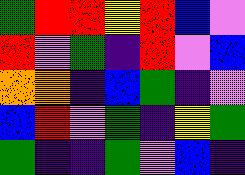[["green", "red", "red", "yellow", "red", "blue", "violet"], ["red", "violet", "green", "indigo", "red", "violet", "blue"], ["orange", "orange", "indigo", "blue", "green", "indigo", "violet"], ["blue", "red", "violet", "green", "indigo", "yellow", "green"], ["green", "indigo", "indigo", "green", "violet", "blue", "indigo"]]